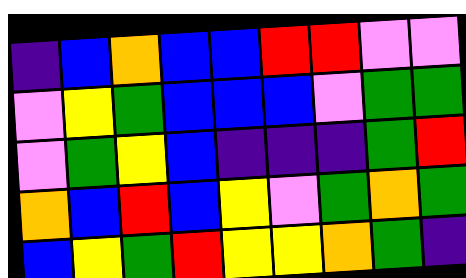[["indigo", "blue", "orange", "blue", "blue", "red", "red", "violet", "violet"], ["violet", "yellow", "green", "blue", "blue", "blue", "violet", "green", "green"], ["violet", "green", "yellow", "blue", "indigo", "indigo", "indigo", "green", "red"], ["orange", "blue", "red", "blue", "yellow", "violet", "green", "orange", "green"], ["blue", "yellow", "green", "red", "yellow", "yellow", "orange", "green", "indigo"]]